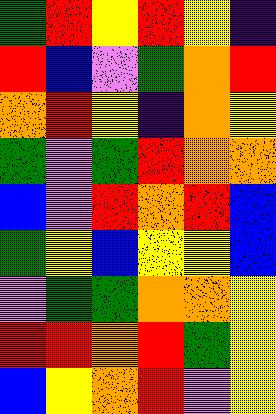[["green", "red", "yellow", "red", "yellow", "indigo"], ["red", "blue", "violet", "green", "orange", "red"], ["orange", "red", "yellow", "indigo", "orange", "yellow"], ["green", "violet", "green", "red", "orange", "orange"], ["blue", "violet", "red", "orange", "red", "blue"], ["green", "yellow", "blue", "yellow", "yellow", "blue"], ["violet", "green", "green", "orange", "orange", "yellow"], ["red", "red", "orange", "red", "green", "yellow"], ["blue", "yellow", "orange", "red", "violet", "yellow"]]